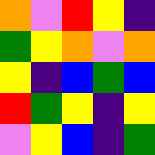[["orange", "violet", "red", "yellow", "indigo"], ["green", "yellow", "orange", "violet", "orange"], ["yellow", "indigo", "blue", "green", "blue"], ["red", "green", "yellow", "indigo", "yellow"], ["violet", "yellow", "blue", "indigo", "green"]]